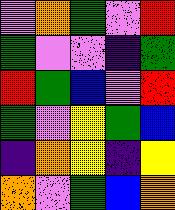[["violet", "orange", "green", "violet", "red"], ["green", "violet", "violet", "indigo", "green"], ["red", "green", "blue", "violet", "red"], ["green", "violet", "yellow", "green", "blue"], ["indigo", "orange", "yellow", "indigo", "yellow"], ["orange", "violet", "green", "blue", "orange"]]